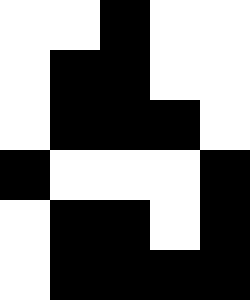[["white", "white", "black", "white", "white"], ["white", "black", "black", "white", "white"], ["white", "black", "black", "black", "white"], ["black", "white", "white", "white", "black"], ["white", "black", "black", "white", "black"], ["white", "black", "black", "black", "black"]]